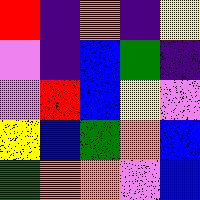[["red", "indigo", "orange", "indigo", "yellow"], ["violet", "indigo", "blue", "green", "indigo"], ["violet", "red", "blue", "yellow", "violet"], ["yellow", "blue", "green", "orange", "blue"], ["green", "orange", "orange", "violet", "blue"]]